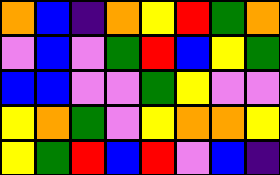[["orange", "blue", "indigo", "orange", "yellow", "red", "green", "orange"], ["violet", "blue", "violet", "green", "red", "blue", "yellow", "green"], ["blue", "blue", "violet", "violet", "green", "yellow", "violet", "violet"], ["yellow", "orange", "green", "violet", "yellow", "orange", "orange", "yellow"], ["yellow", "green", "red", "blue", "red", "violet", "blue", "indigo"]]